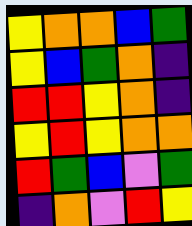[["yellow", "orange", "orange", "blue", "green"], ["yellow", "blue", "green", "orange", "indigo"], ["red", "red", "yellow", "orange", "indigo"], ["yellow", "red", "yellow", "orange", "orange"], ["red", "green", "blue", "violet", "green"], ["indigo", "orange", "violet", "red", "yellow"]]